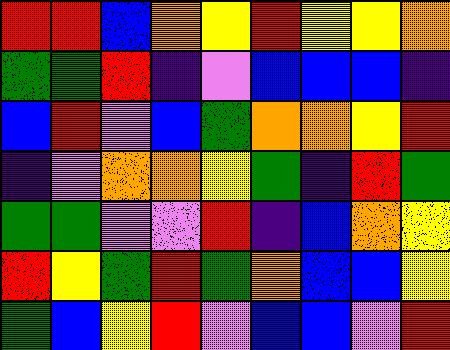[["red", "red", "blue", "orange", "yellow", "red", "yellow", "yellow", "orange"], ["green", "green", "red", "indigo", "violet", "blue", "blue", "blue", "indigo"], ["blue", "red", "violet", "blue", "green", "orange", "orange", "yellow", "red"], ["indigo", "violet", "orange", "orange", "yellow", "green", "indigo", "red", "green"], ["green", "green", "violet", "violet", "red", "indigo", "blue", "orange", "yellow"], ["red", "yellow", "green", "red", "green", "orange", "blue", "blue", "yellow"], ["green", "blue", "yellow", "red", "violet", "blue", "blue", "violet", "red"]]